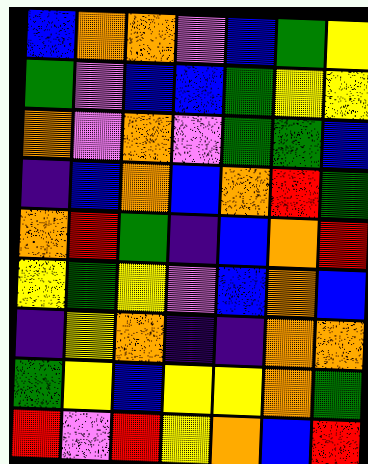[["blue", "orange", "orange", "violet", "blue", "green", "yellow"], ["green", "violet", "blue", "blue", "green", "yellow", "yellow"], ["orange", "violet", "orange", "violet", "green", "green", "blue"], ["indigo", "blue", "orange", "blue", "orange", "red", "green"], ["orange", "red", "green", "indigo", "blue", "orange", "red"], ["yellow", "green", "yellow", "violet", "blue", "orange", "blue"], ["indigo", "yellow", "orange", "indigo", "indigo", "orange", "orange"], ["green", "yellow", "blue", "yellow", "yellow", "orange", "green"], ["red", "violet", "red", "yellow", "orange", "blue", "red"]]